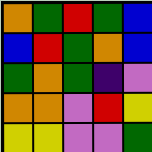[["orange", "green", "red", "green", "blue"], ["blue", "red", "green", "orange", "blue"], ["green", "orange", "green", "indigo", "violet"], ["orange", "orange", "violet", "red", "yellow"], ["yellow", "yellow", "violet", "violet", "green"]]